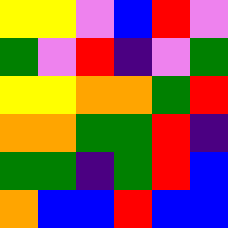[["yellow", "yellow", "violet", "blue", "red", "violet"], ["green", "violet", "red", "indigo", "violet", "green"], ["yellow", "yellow", "orange", "orange", "green", "red"], ["orange", "orange", "green", "green", "red", "indigo"], ["green", "green", "indigo", "green", "red", "blue"], ["orange", "blue", "blue", "red", "blue", "blue"]]